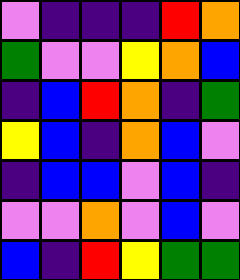[["violet", "indigo", "indigo", "indigo", "red", "orange"], ["green", "violet", "violet", "yellow", "orange", "blue"], ["indigo", "blue", "red", "orange", "indigo", "green"], ["yellow", "blue", "indigo", "orange", "blue", "violet"], ["indigo", "blue", "blue", "violet", "blue", "indigo"], ["violet", "violet", "orange", "violet", "blue", "violet"], ["blue", "indigo", "red", "yellow", "green", "green"]]